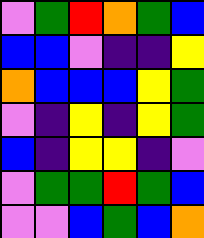[["violet", "green", "red", "orange", "green", "blue"], ["blue", "blue", "violet", "indigo", "indigo", "yellow"], ["orange", "blue", "blue", "blue", "yellow", "green"], ["violet", "indigo", "yellow", "indigo", "yellow", "green"], ["blue", "indigo", "yellow", "yellow", "indigo", "violet"], ["violet", "green", "green", "red", "green", "blue"], ["violet", "violet", "blue", "green", "blue", "orange"]]